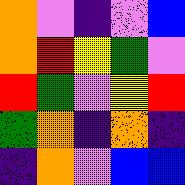[["orange", "violet", "indigo", "violet", "blue"], ["orange", "red", "yellow", "green", "violet"], ["red", "green", "violet", "yellow", "red"], ["green", "orange", "indigo", "orange", "indigo"], ["indigo", "orange", "violet", "blue", "blue"]]